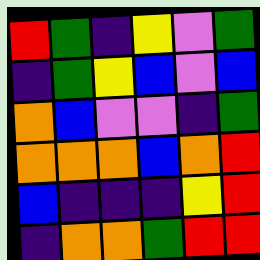[["red", "green", "indigo", "yellow", "violet", "green"], ["indigo", "green", "yellow", "blue", "violet", "blue"], ["orange", "blue", "violet", "violet", "indigo", "green"], ["orange", "orange", "orange", "blue", "orange", "red"], ["blue", "indigo", "indigo", "indigo", "yellow", "red"], ["indigo", "orange", "orange", "green", "red", "red"]]